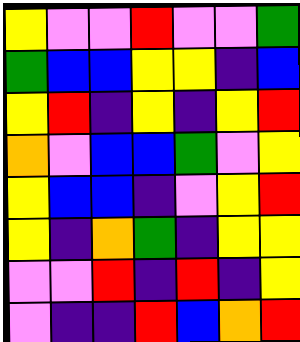[["yellow", "violet", "violet", "red", "violet", "violet", "green"], ["green", "blue", "blue", "yellow", "yellow", "indigo", "blue"], ["yellow", "red", "indigo", "yellow", "indigo", "yellow", "red"], ["orange", "violet", "blue", "blue", "green", "violet", "yellow"], ["yellow", "blue", "blue", "indigo", "violet", "yellow", "red"], ["yellow", "indigo", "orange", "green", "indigo", "yellow", "yellow"], ["violet", "violet", "red", "indigo", "red", "indigo", "yellow"], ["violet", "indigo", "indigo", "red", "blue", "orange", "red"]]